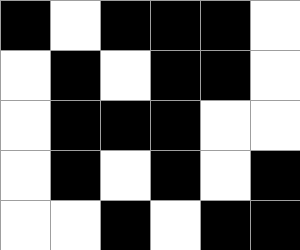[["black", "white", "black", "black", "black", "white"], ["white", "black", "white", "black", "black", "white"], ["white", "black", "black", "black", "white", "white"], ["white", "black", "white", "black", "white", "black"], ["white", "white", "black", "white", "black", "black"]]